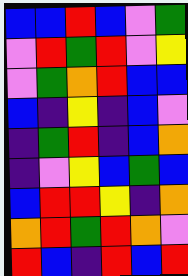[["blue", "blue", "red", "blue", "violet", "green"], ["violet", "red", "green", "red", "violet", "yellow"], ["violet", "green", "orange", "red", "blue", "blue"], ["blue", "indigo", "yellow", "indigo", "blue", "violet"], ["indigo", "green", "red", "indigo", "blue", "orange"], ["indigo", "violet", "yellow", "blue", "green", "blue"], ["blue", "red", "red", "yellow", "indigo", "orange"], ["orange", "red", "green", "red", "orange", "violet"], ["red", "blue", "indigo", "red", "blue", "red"]]